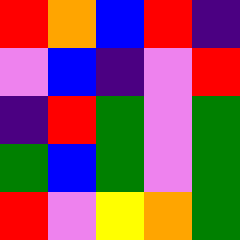[["red", "orange", "blue", "red", "indigo"], ["violet", "blue", "indigo", "violet", "red"], ["indigo", "red", "green", "violet", "green"], ["green", "blue", "green", "violet", "green"], ["red", "violet", "yellow", "orange", "green"]]